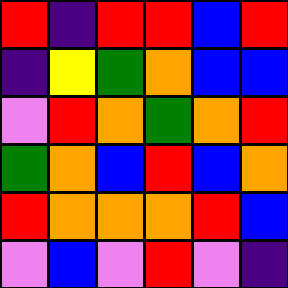[["red", "indigo", "red", "red", "blue", "red"], ["indigo", "yellow", "green", "orange", "blue", "blue"], ["violet", "red", "orange", "green", "orange", "red"], ["green", "orange", "blue", "red", "blue", "orange"], ["red", "orange", "orange", "orange", "red", "blue"], ["violet", "blue", "violet", "red", "violet", "indigo"]]